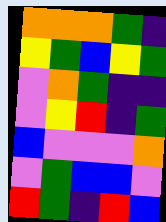[["orange", "orange", "orange", "green", "indigo"], ["yellow", "green", "blue", "yellow", "green"], ["violet", "orange", "green", "indigo", "indigo"], ["violet", "yellow", "red", "indigo", "green"], ["blue", "violet", "violet", "violet", "orange"], ["violet", "green", "blue", "blue", "violet"], ["red", "green", "indigo", "red", "blue"]]